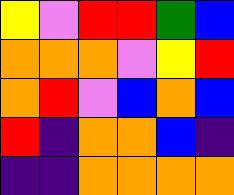[["yellow", "violet", "red", "red", "green", "blue"], ["orange", "orange", "orange", "violet", "yellow", "red"], ["orange", "red", "violet", "blue", "orange", "blue"], ["red", "indigo", "orange", "orange", "blue", "indigo"], ["indigo", "indigo", "orange", "orange", "orange", "orange"]]